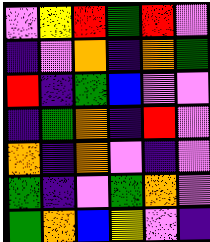[["violet", "yellow", "red", "green", "red", "violet"], ["indigo", "violet", "orange", "indigo", "orange", "green"], ["red", "indigo", "green", "blue", "violet", "violet"], ["indigo", "green", "orange", "indigo", "red", "violet"], ["orange", "indigo", "orange", "violet", "indigo", "violet"], ["green", "indigo", "violet", "green", "orange", "violet"], ["green", "orange", "blue", "yellow", "violet", "indigo"]]